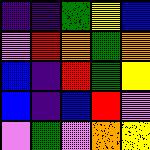[["indigo", "indigo", "green", "yellow", "blue"], ["violet", "red", "orange", "green", "orange"], ["blue", "indigo", "red", "green", "yellow"], ["blue", "indigo", "blue", "red", "violet"], ["violet", "green", "violet", "orange", "yellow"]]